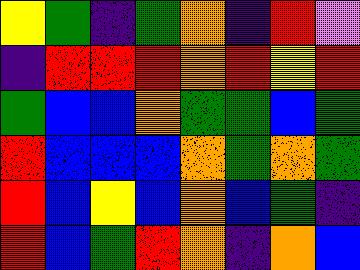[["yellow", "green", "indigo", "green", "orange", "indigo", "red", "violet"], ["indigo", "red", "red", "red", "orange", "red", "yellow", "red"], ["green", "blue", "blue", "orange", "green", "green", "blue", "green"], ["red", "blue", "blue", "blue", "orange", "green", "orange", "green"], ["red", "blue", "yellow", "blue", "orange", "blue", "green", "indigo"], ["red", "blue", "green", "red", "orange", "indigo", "orange", "blue"]]